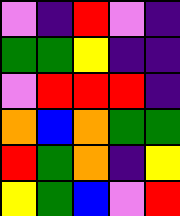[["violet", "indigo", "red", "violet", "indigo"], ["green", "green", "yellow", "indigo", "indigo"], ["violet", "red", "red", "red", "indigo"], ["orange", "blue", "orange", "green", "green"], ["red", "green", "orange", "indigo", "yellow"], ["yellow", "green", "blue", "violet", "red"]]